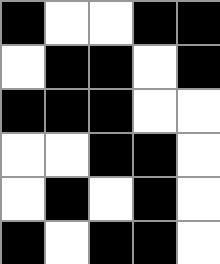[["black", "white", "white", "black", "black"], ["white", "black", "black", "white", "black"], ["black", "black", "black", "white", "white"], ["white", "white", "black", "black", "white"], ["white", "black", "white", "black", "white"], ["black", "white", "black", "black", "white"]]